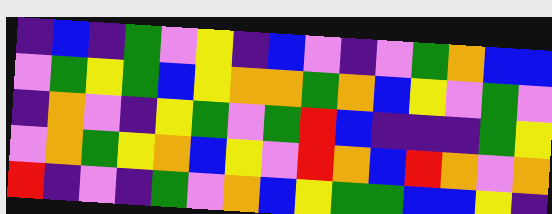[["indigo", "blue", "indigo", "green", "violet", "yellow", "indigo", "blue", "violet", "indigo", "violet", "green", "orange", "blue", "blue"], ["violet", "green", "yellow", "green", "blue", "yellow", "orange", "orange", "green", "orange", "blue", "yellow", "violet", "green", "violet"], ["indigo", "orange", "violet", "indigo", "yellow", "green", "violet", "green", "red", "blue", "indigo", "indigo", "indigo", "green", "yellow"], ["violet", "orange", "green", "yellow", "orange", "blue", "yellow", "violet", "red", "orange", "blue", "red", "orange", "violet", "orange"], ["red", "indigo", "violet", "indigo", "green", "violet", "orange", "blue", "yellow", "green", "green", "blue", "blue", "yellow", "indigo"]]